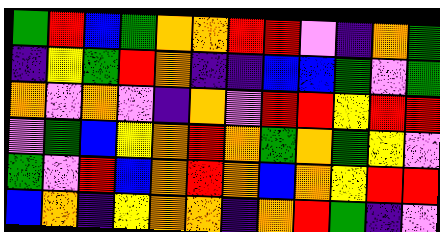[["green", "red", "blue", "green", "orange", "orange", "red", "red", "violet", "indigo", "orange", "green"], ["indigo", "yellow", "green", "red", "orange", "indigo", "indigo", "blue", "blue", "green", "violet", "green"], ["orange", "violet", "orange", "violet", "indigo", "orange", "violet", "red", "red", "yellow", "red", "red"], ["violet", "green", "blue", "yellow", "orange", "red", "orange", "green", "orange", "green", "yellow", "violet"], ["green", "violet", "red", "blue", "orange", "red", "orange", "blue", "orange", "yellow", "red", "red"], ["blue", "orange", "indigo", "yellow", "orange", "orange", "indigo", "orange", "red", "green", "indigo", "violet"]]